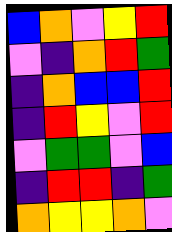[["blue", "orange", "violet", "yellow", "red"], ["violet", "indigo", "orange", "red", "green"], ["indigo", "orange", "blue", "blue", "red"], ["indigo", "red", "yellow", "violet", "red"], ["violet", "green", "green", "violet", "blue"], ["indigo", "red", "red", "indigo", "green"], ["orange", "yellow", "yellow", "orange", "violet"]]